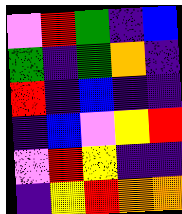[["violet", "red", "green", "indigo", "blue"], ["green", "indigo", "green", "orange", "indigo"], ["red", "indigo", "blue", "indigo", "indigo"], ["indigo", "blue", "violet", "yellow", "red"], ["violet", "red", "yellow", "indigo", "indigo"], ["indigo", "yellow", "red", "orange", "orange"]]